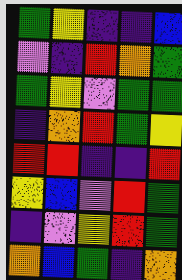[["green", "yellow", "indigo", "indigo", "blue"], ["violet", "indigo", "red", "orange", "green"], ["green", "yellow", "violet", "green", "green"], ["indigo", "orange", "red", "green", "yellow"], ["red", "red", "indigo", "indigo", "red"], ["yellow", "blue", "violet", "red", "green"], ["indigo", "violet", "yellow", "red", "green"], ["orange", "blue", "green", "indigo", "orange"]]